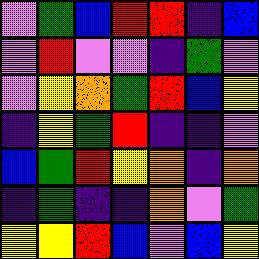[["violet", "green", "blue", "red", "red", "indigo", "blue"], ["violet", "red", "violet", "violet", "indigo", "green", "violet"], ["violet", "yellow", "orange", "green", "red", "blue", "yellow"], ["indigo", "yellow", "green", "red", "indigo", "indigo", "violet"], ["blue", "green", "red", "yellow", "orange", "indigo", "orange"], ["indigo", "green", "indigo", "indigo", "orange", "violet", "green"], ["yellow", "yellow", "red", "blue", "violet", "blue", "yellow"]]